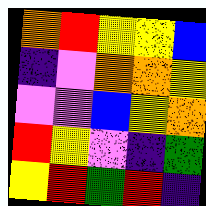[["orange", "red", "yellow", "yellow", "blue"], ["indigo", "violet", "orange", "orange", "yellow"], ["violet", "violet", "blue", "yellow", "orange"], ["red", "yellow", "violet", "indigo", "green"], ["yellow", "red", "green", "red", "indigo"]]